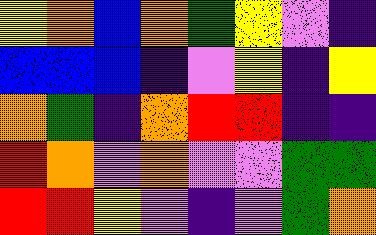[["yellow", "orange", "blue", "orange", "green", "yellow", "violet", "indigo"], ["blue", "blue", "blue", "indigo", "violet", "yellow", "indigo", "yellow"], ["orange", "green", "indigo", "orange", "red", "red", "indigo", "indigo"], ["red", "orange", "violet", "orange", "violet", "violet", "green", "green"], ["red", "red", "yellow", "violet", "indigo", "violet", "green", "orange"]]